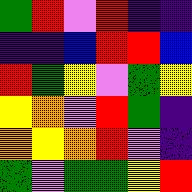[["green", "red", "violet", "red", "indigo", "indigo"], ["indigo", "indigo", "blue", "red", "red", "blue"], ["red", "green", "yellow", "violet", "green", "yellow"], ["yellow", "orange", "violet", "red", "green", "indigo"], ["orange", "yellow", "orange", "red", "violet", "indigo"], ["green", "violet", "green", "green", "yellow", "red"]]